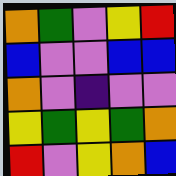[["orange", "green", "violet", "yellow", "red"], ["blue", "violet", "violet", "blue", "blue"], ["orange", "violet", "indigo", "violet", "violet"], ["yellow", "green", "yellow", "green", "orange"], ["red", "violet", "yellow", "orange", "blue"]]